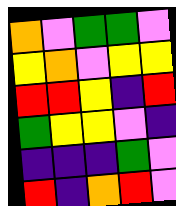[["orange", "violet", "green", "green", "violet"], ["yellow", "orange", "violet", "yellow", "yellow"], ["red", "red", "yellow", "indigo", "red"], ["green", "yellow", "yellow", "violet", "indigo"], ["indigo", "indigo", "indigo", "green", "violet"], ["red", "indigo", "orange", "red", "violet"]]